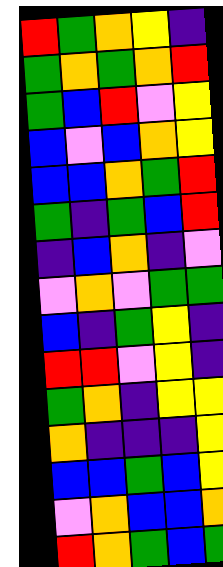[["red", "green", "orange", "yellow", "indigo"], ["green", "orange", "green", "orange", "red"], ["green", "blue", "red", "violet", "yellow"], ["blue", "violet", "blue", "orange", "yellow"], ["blue", "blue", "orange", "green", "red"], ["green", "indigo", "green", "blue", "red"], ["indigo", "blue", "orange", "indigo", "violet"], ["violet", "orange", "violet", "green", "green"], ["blue", "indigo", "green", "yellow", "indigo"], ["red", "red", "violet", "yellow", "indigo"], ["green", "orange", "indigo", "yellow", "yellow"], ["orange", "indigo", "indigo", "indigo", "yellow"], ["blue", "blue", "green", "blue", "yellow"], ["violet", "orange", "blue", "blue", "orange"], ["red", "orange", "green", "blue", "green"]]